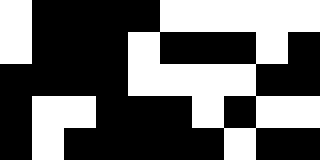[["white", "black", "black", "black", "black", "white", "white", "white", "white", "white"], ["white", "black", "black", "black", "white", "black", "black", "black", "white", "black"], ["black", "black", "black", "black", "white", "white", "white", "white", "black", "black"], ["black", "white", "white", "black", "black", "black", "white", "black", "white", "white"], ["black", "white", "black", "black", "black", "black", "black", "white", "black", "black"]]